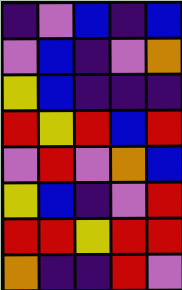[["indigo", "violet", "blue", "indigo", "blue"], ["violet", "blue", "indigo", "violet", "orange"], ["yellow", "blue", "indigo", "indigo", "indigo"], ["red", "yellow", "red", "blue", "red"], ["violet", "red", "violet", "orange", "blue"], ["yellow", "blue", "indigo", "violet", "red"], ["red", "red", "yellow", "red", "red"], ["orange", "indigo", "indigo", "red", "violet"]]